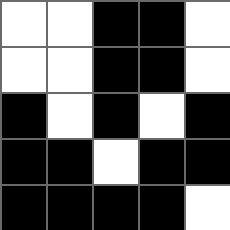[["white", "white", "black", "black", "white"], ["white", "white", "black", "black", "white"], ["black", "white", "black", "white", "black"], ["black", "black", "white", "black", "black"], ["black", "black", "black", "black", "white"]]